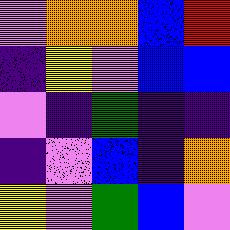[["violet", "orange", "orange", "blue", "red"], ["indigo", "yellow", "violet", "blue", "blue"], ["violet", "indigo", "green", "indigo", "indigo"], ["indigo", "violet", "blue", "indigo", "orange"], ["yellow", "violet", "green", "blue", "violet"]]